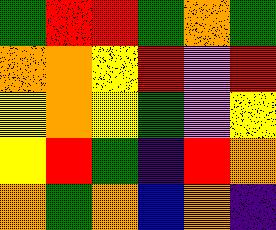[["green", "red", "red", "green", "orange", "green"], ["orange", "orange", "yellow", "red", "violet", "red"], ["yellow", "orange", "yellow", "green", "violet", "yellow"], ["yellow", "red", "green", "indigo", "red", "orange"], ["orange", "green", "orange", "blue", "orange", "indigo"]]